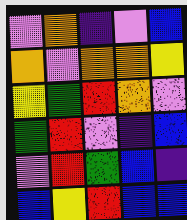[["violet", "orange", "indigo", "violet", "blue"], ["orange", "violet", "orange", "orange", "yellow"], ["yellow", "green", "red", "orange", "violet"], ["green", "red", "violet", "indigo", "blue"], ["violet", "red", "green", "blue", "indigo"], ["blue", "yellow", "red", "blue", "blue"]]